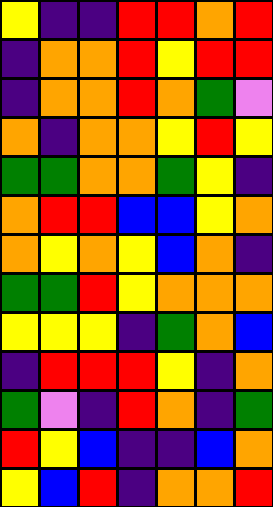[["yellow", "indigo", "indigo", "red", "red", "orange", "red"], ["indigo", "orange", "orange", "red", "yellow", "red", "red"], ["indigo", "orange", "orange", "red", "orange", "green", "violet"], ["orange", "indigo", "orange", "orange", "yellow", "red", "yellow"], ["green", "green", "orange", "orange", "green", "yellow", "indigo"], ["orange", "red", "red", "blue", "blue", "yellow", "orange"], ["orange", "yellow", "orange", "yellow", "blue", "orange", "indigo"], ["green", "green", "red", "yellow", "orange", "orange", "orange"], ["yellow", "yellow", "yellow", "indigo", "green", "orange", "blue"], ["indigo", "red", "red", "red", "yellow", "indigo", "orange"], ["green", "violet", "indigo", "red", "orange", "indigo", "green"], ["red", "yellow", "blue", "indigo", "indigo", "blue", "orange"], ["yellow", "blue", "red", "indigo", "orange", "orange", "red"]]